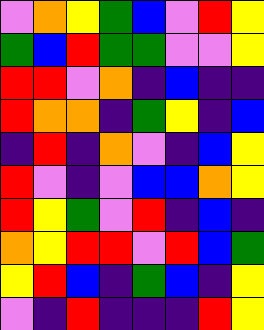[["violet", "orange", "yellow", "green", "blue", "violet", "red", "yellow"], ["green", "blue", "red", "green", "green", "violet", "violet", "yellow"], ["red", "red", "violet", "orange", "indigo", "blue", "indigo", "indigo"], ["red", "orange", "orange", "indigo", "green", "yellow", "indigo", "blue"], ["indigo", "red", "indigo", "orange", "violet", "indigo", "blue", "yellow"], ["red", "violet", "indigo", "violet", "blue", "blue", "orange", "yellow"], ["red", "yellow", "green", "violet", "red", "indigo", "blue", "indigo"], ["orange", "yellow", "red", "red", "violet", "red", "blue", "green"], ["yellow", "red", "blue", "indigo", "green", "blue", "indigo", "yellow"], ["violet", "indigo", "red", "indigo", "indigo", "indigo", "red", "yellow"]]